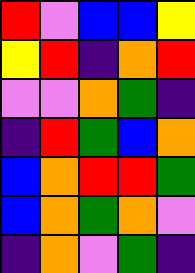[["red", "violet", "blue", "blue", "yellow"], ["yellow", "red", "indigo", "orange", "red"], ["violet", "violet", "orange", "green", "indigo"], ["indigo", "red", "green", "blue", "orange"], ["blue", "orange", "red", "red", "green"], ["blue", "orange", "green", "orange", "violet"], ["indigo", "orange", "violet", "green", "indigo"]]